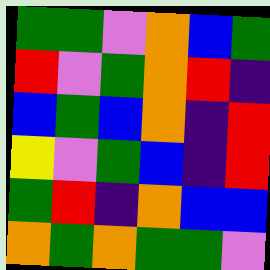[["green", "green", "violet", "orange", "blue", "green"], ["red", "violet", "green", "orange", "red", "indigo"], ["blue", "green", "blue", "orange", "indigo", "red"], ["yellow", "violet", "green", "blue", "indigo", "red"], ["green", "red", "indigo", "orange", "blue", "blue"], ["orange", "green", "orange", "green", "green", "violet"]]